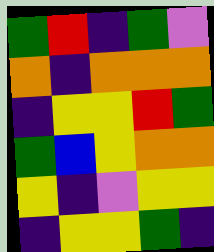[["green", "red", "indigo", "green", "violet"], ["orange", "indigo", "orange", "orange", "orange"], ["indigo", "yellow", "yellow", "red", "green"], ["green", "blue", "yellow", "orange", "orange"], ["yellow", "indigo", "violet", "yellow", "yellow"], ["indigo", "yellow", "yellow", "green", "indigo"]]